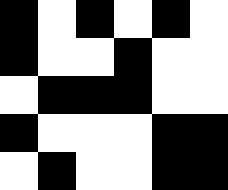[["black", "white", "black", "white", "black", "white"], ["black", "white", "white", "black", "white", "white"], ["white", "black", "black", "black", "white", "white"], ["black", "white", "white", "white", "black", "black"], ["white", "black", "white", "white", "black", "black"]]